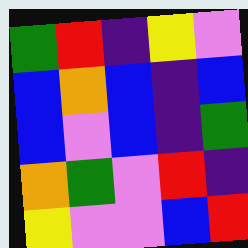[["green", "red", "indigo", "yellow", "violet"], ["blue", "orange", "blue", "indigo", "blue"], ["blue", "violet", "blue", "indigo", "green"], ["orange", "green", "violet", "red", "indigo"], ["yellow", "violet", "violet", "blue", "red"]]